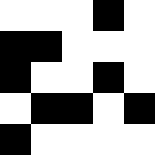[["white", "white", "white", "black", "white"], ["black", "black", "white", "white", "white"], ["black", "white", "white", "black", "white"], ["white", "black", "black", "white", "black"], ["black", "white", "white", "white", "white"]]